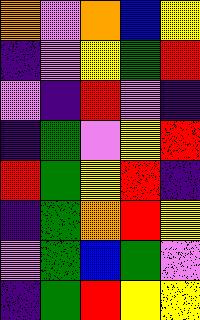[["orange", "violet", "orange", "blue", "yellow"], ["indigo", "violet", "yellow", "green", "red"], ["violet", "indigo", "red", "violet", "indigo"], ["indigo", "green", "violet", "yellow", "red"], ["red", "green", "yellow", "red", "indigo"], ["indigo", "green", "orange", "red", "yellow"], ["violet", "green", "blue", "green", "violet"], ["indigo", "green", "red", "yellow", "yellow"]]